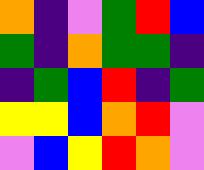[["orange", "indigo", "violet", "green", "red", "blue"], ["green", "indigo", "orange", "green", "green", "indigo"], ["indigo", "green", "blue", "red", "indigo", "green"], ["yellow", "yellow", "blue", "orange", "red", "violet"], ["violet", "blue", "yellow", "red", "orange", "violet"]]